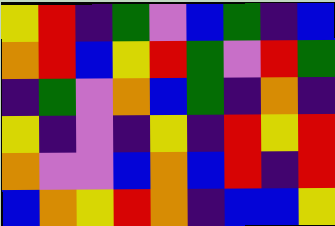[["yellow", "red", "indigo", "green", "violet", "blue", "green", "indigo", "blue"], ["orange", "red", "blue", "yellow", "red", "green", "violet", "red", "green"], ["indigo", "green", "violet", "orange", "blue", "green", "indigo", "orange", "indigo"], ["yellow", "indigo", "violet", "indigo", "yellow", "indigo", "red", "yellow", "red"], ["orange", "violet", "violet", "blue", "orange", "blue", "red", "indigo", "red"], ["blue", "orange", "yellow", "red", "orange", "indigo", "blue", "blue", "yellow"]]